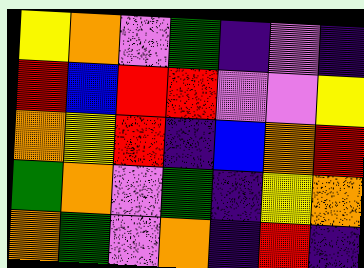[["yellow", "orange", "violet", "green", "indigo", "violet", "indigo"], ["red", "blue", "red", "red", "violet", "violet", "yellow"], ["orange", "yellow", "red", "indigo", "blue", "orange", "red"], ["green", "orange", "violet", "green", "indigo", "yellow", "orange"], ["orange", "green", "violet", "orange", "indigo", "red", "indigo"]]